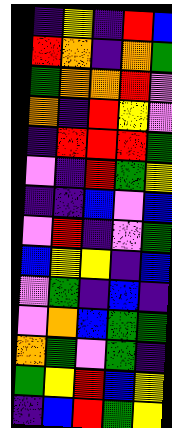[["indigo", "yellow", "indigo", "red", "blue"], ["red", "orange", "indigo", "orange", "green"], ["green", "orange", "orange", "red", "violet"], ["orange", "indigo", "red", "yellow", "violet"], ["indigo", "red", "red", "red", "green"], ["violet", "indigo", "red", "green", "yellow"], ["indigo", "indigo", "blue", "violet", "blue"], ["violet", "red", "indigo", "violet", "green"], ["blue", "yellow", "yellow", "indigo", "blue"], ["violet", "green", "indigo", "blue", "indigo"], ["violet", "orange", "blue", "green", "green"], ["orange", "green", "violet", "green", "indigo"], ["green", "yellow", "red", "blue", "yellow"], ["indigo", "blue", "red", "green", "yellow"]]